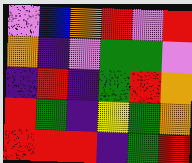[["violet", "blue", "orange", "red", "violet", "red"], ["orange", "indigo", "violet", "green", "green", "violet"], ["indigo", "red", "indigo", "green", "red", "orange"], ["red", "green", "indigo", "yellow", "green", "orange"], ["red", "red", "red", "indigo", "green", "red"]]